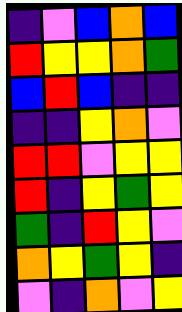[["indigo", "violet", "blue", "orange", "blue"], ["red", "yellow", "yellow", "orange", "green"], ["blue", "red", "blue", "indigo", "indigo"], ["indigo", "indigo", "yellow", "orange", "violet"], ["red", "red", "violet", "yellow", "yellow"], ["red", "indigo", "yellow", "green", "yellow"], ["green", "indigo", "red", "yellow", "violet"], ["orange", "yellow", "green", "yellow", "indigo"], ["violet", "indigo", "orange", "violet", "yellow"]]